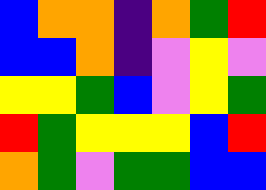[["blue", "orange", "orange", "indigo", "orange", "green", "red"], ["blue", "blue", "orange", "indigo", "violet", "yellow", "violet"], ["yellow", "yellow", "green", "blue", "violet", "yellow", "green"], ["red", "green", "yellow", "yellow", "yellow", "blue", "red"], ["orange", "green", "violet", "green", "green", "blue", "blue"]]